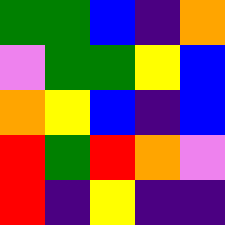[["green", "green", "blue", "indigo", "orange"], ["violet", "green", "green", "yellow", "blue"], ["orange", "yellow", "blue", "indigo", "blue"], ["red", "green", "red", "orange", "violet"], ["red", "indigo", "yellow", "indigo", "indigo"]]